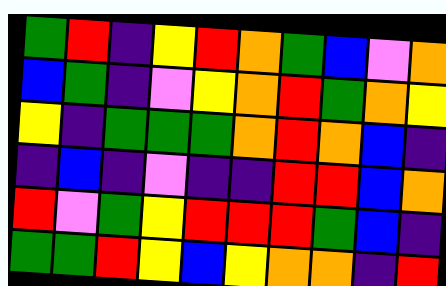[["green", "red", "indigo", "yellow", "red", "orange", "green", "blue", "violet", "orange"], ["blue", "green", "indigo", "violet", "yellow", "orange", "red", "green", "orange", "yellow"], ["yellow", "indigo", "green", "green", "green", "orange", "red", "orange", "blue", "indigo"], ["indigo", "blue", "indigo", "violet", "indigo", "indigo", "red", "red", "blue", "orange"], ["red", "violet", "green", "yellow", "red", "red", "red", "green", "blue", "indigo"], ["green", "green", "red", "yellow", "blue", "yellow", "orange", "orange", "indigo", "red"]]